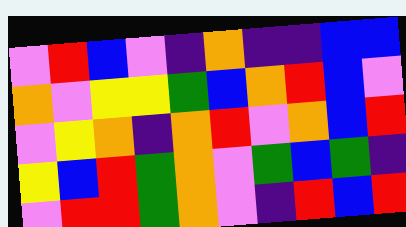[["violet", "red", "blue", "violet", "indigo", "orange", "indigo", "indigo", "blue", "blue"], ["orange", "violet", "yellow", "yellow", "green", "blue", "orange", "red", "blue", "violet"], ["violet", "yellow", "orange", "indigo", "orange", "red", "violet", "orange", "blue", "red"], ["yellow", "blue", "red", "green", "orange", "violet", "green", "blue", "green", "indigo"], ["violet", "red", "red", "green", "orange", "violet", "indigo", "red", "blue", "red"]]